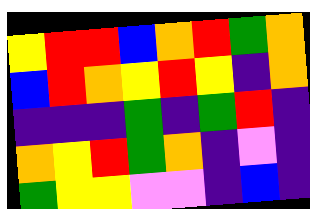[["yellow", "red", "red", "blue", "orange", "red", "green", "orange"], ["blue", "red", "orange", "yellow", "red", "yellow", "indigo", "orange"], ["indigo", "indigo", "indigo", "green", "indigo", "green", "red", "indigo"], ["orange", "yellow", "red", "green", "orange", "indigo", "violet", "indigo"], ["green", "yellow", "yellow", "violet", "violet", "indigo", "blue", "indigo"]]